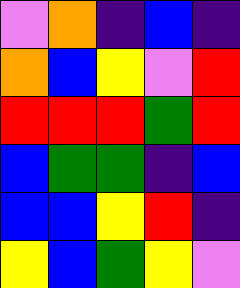[["violet", "orange", "indigo", "blue", "indigo"], ["orange", "blue", "yellow", "violet", "red"], ["red", "red", "red", "green", "red"], ["blue", "green", "green", "indigo", "blue"], ["blue", "blue", "yellow", "red", "indigo"], ["yellow", "blue", "green", "yellow", "violet"]]